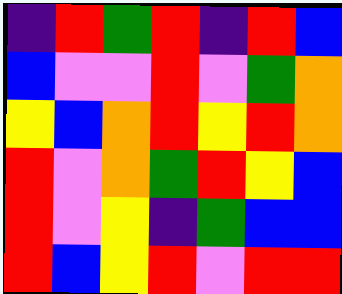[["indigo", "red", "green", "red", "indigo", "red", "blue"], ["blue", "violet", "violet", "red", "violet", "green", "orange"], ["yellow", "blue", "orange", "red", "yellow", "red", "orange"], ["red", "violet", "orange", "green", "red", "yellow", "blue"], ["red", "violet", "yellow", "indigo", "green", "blue", "blue"], ["red", "blue", "yellow", "red", "violet", "red", "red"]]